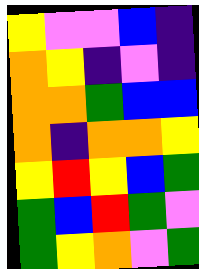[["yellow", "violet", "violet", "blue", "indigo"], ["orange", "yellow", "indigo", "violet", "indigo"], ["orange", "orange", "green", "blue", "blue"], ["orange", "indigo", "orange", "orange", "yellow"], ["yellow", "red", "yellow", "blue", "green"], ["green", "blue", "red", "green", "violet"], ["green", "yellow", "orange", "violet", "green"]]